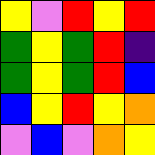[["yellow", "violet", "red", "yellow", "red"], ["green", "yellow", "green", "red", "indigo"], ["green", "yellow", "green", "red", "blue"], ["blue", "yellow", "red", "yellow", "orange"], ["violet", "blue", "violet", "orange", "yellow"]]